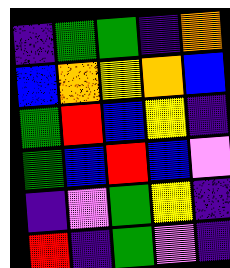[["indigo", "green", "green", "indigo", "orange"], ["blue", "orange", "yellow", "orange", "blue"], ["green", "red", "blue", "yellow", "indigo"], ["green", "blue", "red", "blue", "violet"], ["indigo", "violet", "green", "yellow", "indigo"], ["red", "indigo", "green", "violet", "indigo"]]